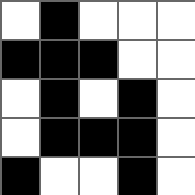[["white", "black", "white", "white", "white"], ["black", "black", "black", "white", "white"], ["white", "black", "white", "black", "white"], ["white", "black", "black", "black", "white"], ["black", "white", "white", "black", "white"]]